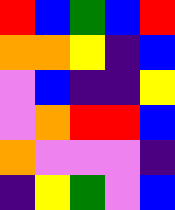[["red", "blue", "green", "blue", "red"], ["orange", "orange", "yellow", "indigo", "blue"], ["violet", "blue", "indigo", "indigo", "yellow"], ["violet", "orange", "red", "red", "blue"], ["orange", "violet", "violet", "violet", "indigo"], ["indigo", "yellow", "green", "violet", "blue"]]